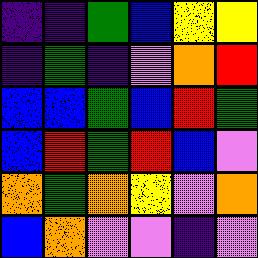[["indigo", "indigo", "green", "blue", "yellow", "yellow"], ["indigo", "green", "indigo", "violet", "orange", "red"], ["blue", "blue", "green", "blue", "red", "green"], ["blue", "red", "green", "red", "blue", "violet"], ["orange", "green", "orange", "yellow", "violet", "orange"], ["blue", "orange", "violet", "violet", "indigo", "violet"]]